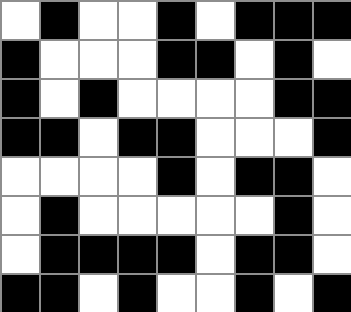[["white", "black", "white", "white", "black", "white", "black", "black", "black"], ["black", "white", "white", "white", "black", "black", "white", "black", "white"], ["black", "white", "black", "white", "white", "white", "white", "black", "black"], ["black", "black", "white", "black", "black", "white", "white", "white", "black"], ["white", "white", "white", "white", "black", "white", "black", "black", "white"], ["white", "black", "white", "white", "white", "white", "white", "black", "white"], ["white", "black", "black", "black", "black", "white", "black", "black", "white"], ["black", "black", "white", "black", "white", "white", "black", "white", "black"]]